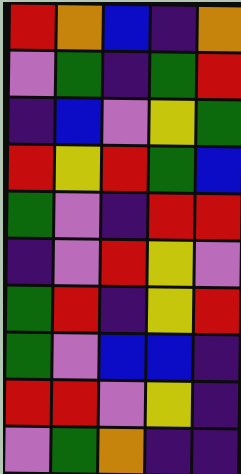[["red", "orange", "blue", "indigo", "orange"], ["violet", "green", "indigo", "green", "red"], ["indigo", "blue", "violet", "yellow", "green"], ["red", "yellow", "red", "green", "blue"], ["green", "violet", "indigo", "red", "red"], ["indigo", "violet", "red", "yellow", "violet"], ["green", "red", "indigo", "yellow", "red"], ["green", "violet", "blue", "blue", "indigo"], ["red", "red", "violet", "yellow", "indigo"], ["violet", "green", "orange", "indigo", "indigo"]]